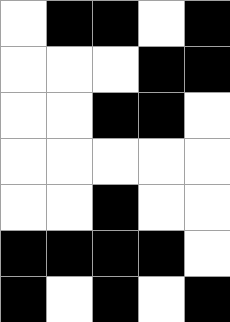[["white", "black", "black", "white", "black"], ["white", "white", "white", "black", "black"], ["white", "white", "black", "black", "white"], ["white", "white", "white", "white", "white"], ["white", "white", "black", "white", "white"], ["black", "black", "black", "black", "white"], ["black", "white", "black", "white", "black"]]